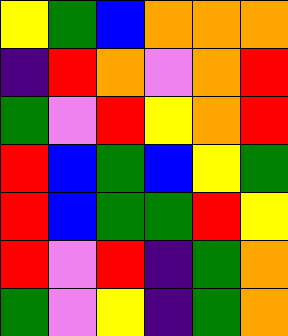[["yellow", "green", "blue", "orange", "orange", "orange"], ["indigo", "red", "orange", "violet", "orange", "red"], ["green", "violet", "red", "yellow", "orange", "red"], ["red", "blue", "green", "blue", "yellow", "green"], ["red", "blue", "green", "green", "red", "yellow"], ["red", "violet", "red", "indigo", "green", "orange"], ["green", "violet", "yellow", "indigo", "green", "orange"]]